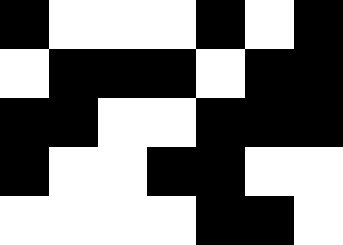[["black", "white", "white", "white", "black", "white", "black"], ["white", "black", "black", "black", "white", "black", "black"], ["black", "black", "white", "white", "black", "black", "black"], ["black", "white", "white", "black", "black", "white", "white"], ["white", "white", "white", "white", "black", "black", "white"]]